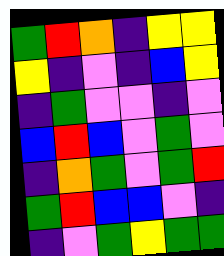[["green", "red", "orange", "indigo", "yellow", "yellow"], ["yellow", "indigo", "violet", "indigo", "blue", "yellow"], ["indigo", "green", "violet", "violet", "indigo", "violet"], ["blue", "red", "blue", "violet", "green", "violet"], ["indigo", "orange", "green", "violet", "green", "red"], ["green", "red", "blue", "blue", "violet", "indigo"], ["indigo", "violet", "green", "yellow", "green", "green"]]